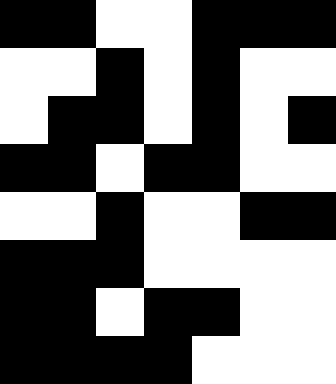[["black", "black", "white", "white", "black", "black", "black"], ["white", "white", "black", "white", "black", "white", "white"], ["white", "black", "black", "white", "black", "white", "black"], ["black", "black", "white", "black", "black", "white", "white"], ["white", "white", "black", "white", "white", "black", "black"], ["black", "black", "black", "white", "white", "white", "white"], ["black", "black", "white", "black", "black", "white", "white"], ["black", "black", "black", "black", "white", "white", "white"]]